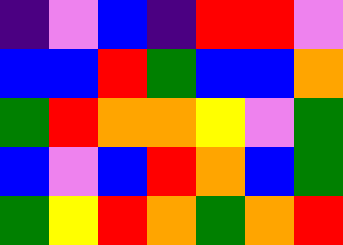[["indigo", "violet", "blue", "indigo", "red", "red", "violet"], ["blue", "blue", "red", "green", "blue", "blue", "orange"], ["green", "red", "orange", "orange", "yellow", "violet", "green"], ["blue", "violet", "blue", "red", "orange", "blue", "green"], ["green", "yellow", "red", "orange", "green", "orange", "red"]]